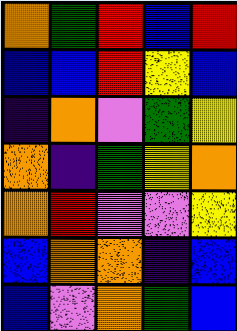[["orange", "green", "red", "blue", "red"], ["blue", "blue", "red", "yellow", "blue"], ["indigo", "orange", "violet", "green", "yellow"], ["orange", "indigo", "green", "yellow", "orange"], ["orange", "red", "violet", "violet", "yellow"], ["blue", "orange", "orange", "indigo", "blue"], ["blue", "violet", "orange", "green", "blue"]]